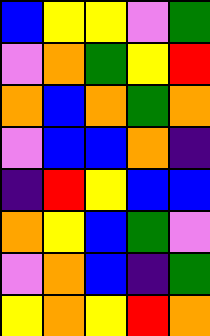[["blue", "yellow", "yellow", "violet", "green"], ["violet", "orange", "green", "yellow", "red"], ["orange", "blue", "orange", "green", "orange"], ["violet", "blue", "blue", "orange", "indigo"], ["indigo", "red", "yellow", "blue", "blue"], ["orange", "yellow", "blue", "green", "violet"], ["violet", "orange", "blue", "indigo", "green"], ["yellow", "orange", "yellow", "red", "orange"]]